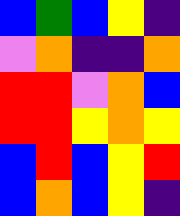[["blue", "green", "blue", "yellow", "indigo"], ["violet", "orange", "indigo", "indigo", "orange"], ["red", "red", "violet", "orange", "blue"], ["red", "red", "yellow", "orange", "yellow"], ["blue", "red", "blue", "yellow", "red"], ["blue", "orange", "blue", "yellow", "indigo"]]